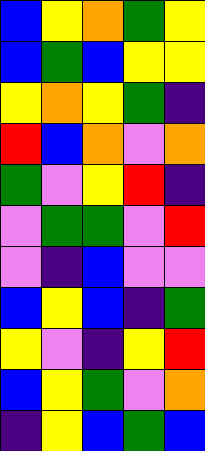[["blue", "yellow", "orange", "green", "yellow"], ["blue", "green", "blue", "yellow", "yellow"], ["yellow", "orange", "yellow", "green", "indigo"], ["red", "blue", "orange", "violet", "orange"], ["green", "violet", "yellow", "red", "indigo"], ["violet", "green", "green", "violet", "red"], ["violet", "indigo", "blue", "violet", "violet"], ["blue", "yellow", "blue", "indigo", "green"], ["yellow", "violet", "indigo", "yellow", "red"], ["blue", "yellow", "green", "violet", "orange"], ["indigo", "yellow", "blue", "green", "blue"]]